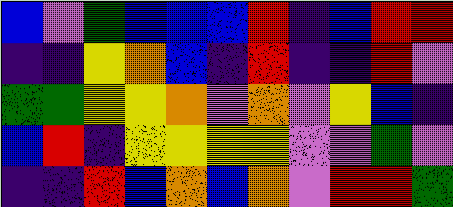[["blue", "violet", "green", "blue", "blue", "blue", "red", "indigo", "blue", "red", "red"], ["indigo", "indigo", "yellow", "orange", "blue", "indigo", "red", "indigo", "indigo", "red", "violet"], ["green", "green", "yellow", "yellow", "orange", "violet", "orange", "violet", "yellow", "blue", "indigo"], ["blue", "red", "indigo", "yellow", "yellow", "yellow", "yellow", "violet", "violet", "green", "violet"], ["indigo", "indigo", "red", "blue", "orange", "blue", "orange", "violet", "red", "red", "green"]]